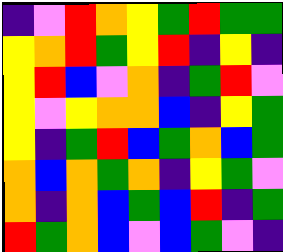[["indigo", "violet", "red", "orange", "yellow", "green", "red", "green", "green"], ["yellow", "orange", "red", "green", "yellow", "red", "indigo", "yellow", "indigo"], ["yellow", "red", "blue", "violet", "orange", "indigo", "green", "red", "violet"], ["yellow", "violet", "yellow", "orange", "orange", "blue", "indigo", "yellow", "green"], ["yellow", "indigo", "green", "red", "blue", "green", "orange", "blue", "green"], ["orange", "blue", "orange", "green", "orange", "indigo", "yellow", "green", "violet"], ["orange", "indigo", "orange", "blue", "green", "blue", "red", "indigo", "green"], ["red", "green", "orange", "blue", "violet", "blue", "green", "violet", "indigo"]]